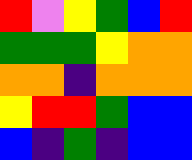[["red", "violet", "yellow", "green", "blue", "red"], ["green", "green", "green", "yellow", "orange", "orange"], ["orange", "orange", "indigo", "orange", "orange", "orange"], ["yellow", "red", "red", "green", "blue", "blue"], ["blue", "indigo", "green", "indigo", "blue", "blue"]]